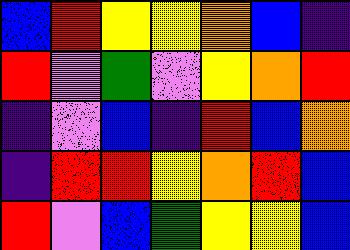[["blue", "red", "yellow", "yellow", "orange", "blue", "indigo"], ["red", "violet", "green", "violet", "yellow", "orange", "red"], ["indigo", "violet", "blue", "indigo", "red", "blue", "orange"], ["indigo", "red", "red", "yellow", "orange", "red", "blue"], ["red", "violet", "blue", "green", "yellow", "yellow", "blue"]]